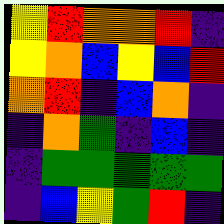[["yellow", "red", "orange", "orange", "red", "indigo"], ["yellow", "orange", "blue", "yellow", "blue", "red"], ["orange", "red", "indigo", "blue", "orange", "indigo"], ["indigo", "orange", "green", "indigo", "blue", "indigo"], ["indigo", "green", "green", "green", "green", "green"], ["indigo", "blue", "yellow", "green", "red", "indigo"]]